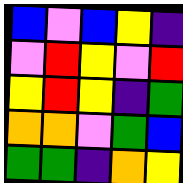[["blue", "violet", "blue", "yellow", "indigo"], ["violet", "red", "yellow", "violet", "red"], ["yellow", "red", "yellow", "indigo", "green"], ["orange", "orange", "violet", "green", "blue"], ["green", "green", "indigo", "orange", "yellow"]]